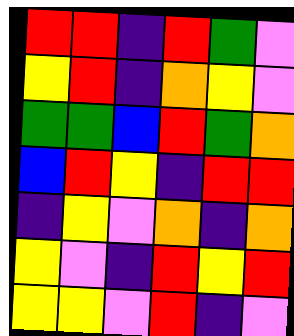[["red", "red", "indigo", "red", "green", "violet"], ["yellow", "red", "indigo", "orange", "yellow", "violet"], ["green", "green", "blue", "red", "green", "orange"], ["blue", "red", "yellow", "indigo", "red", "red"], ["indigo", "yellow", "violet", "orange", "indigo", "orange"], ["yellow", "violet", "indigo", "red", "yellow", "red"], ["yellow", "yellow", "violet", "red", "indigo", "violet"]]